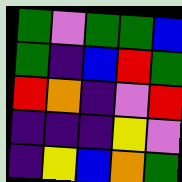[["green", "violet", "green", "green", "blue"], ["green", "indigo", "blue", "red", "green"], ["red", "orange", "indigo", "violet", "red"], ["indigo", "indigo", "indigo", "yellow", "violet"], ["indigo", "yellow", "blue", "orange", "green"]]